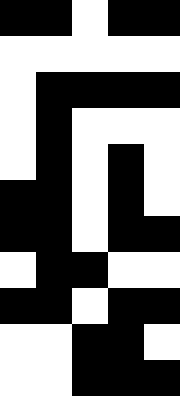[["black", "black", "white", "black", "black"], ["white", "white", "white", "white", "white"], ["white", "black", "black", "black", "black"], ["white", "black", "white", "white", "white"], ["white", "black", "white", "black", "white"], ["black", "black", "white", "black", "white"], ["black", "black", "white", "black", "black"], ["white", "black", "black", "white", "white"], ["black", "black", "white", "black", "black"], ["white", "white", "black", "black", "white"], ["white", "white", "black", "black", "black"]]